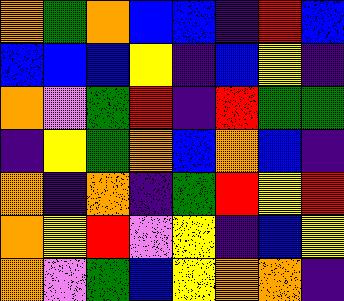[["orange", "green", "orange", "blue", "blue", "indigo", "red", "blue"], ["blue", "blue", "blue", "yellow", "indigo", "blue", "yellow", "indigo"], ["orange", "violet", "green", "red", "indigo", "red", "green", "green"], ["indigo", "yellow", "green", "orange", "blue", "orange", "blue", "indigo"], ["orange", "indigo", "orange", "indigo", "green", "red", "yellow", "red"], ["orange", "yellow", "red", "violet", "yellow", "indigo", "blue", "yellow"], ["orange", "violet", "green", "blue", "yellow", "orange", "orange", "indigo"]]